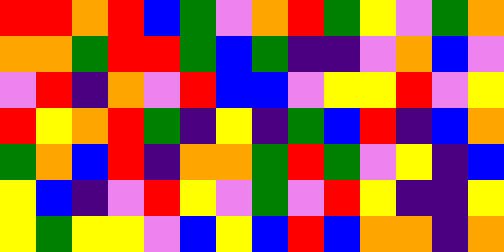[["red", "red", "orange", "red", "blue", "green", "violet", "orange", "red", "green", "yellow", "violet", "green", "orange"], ["orange", "orange", "green", "red", "red", "green", "blue", "green", "indigo", "indigo", "violet", "orange", "blue", "violet"], ["violet", "red", "indigo", "orange", "violet", "red", "blue", "blue", "violet", "yellow", "yellow", "red", "violet", "yellow"], ["red", "yellow", "orange", "red", "green", "indigo", "yellow", "indigo", "green", "blue", "red", "indigo", "blue", "orange"], ["green", "orange", "blue", "red", "indigo", "orange", "orange", "green", "red", "green", "violet", "yellow", "indigo", "blue"], ["yellow", "blue", "indigo", "violet", "red", "yellow", "violet", "green", "violet", "red", "yellow", "indigo", "indigo", "yellow"], ["yellow", "green", "yellow", "yellow", "violet", "blue", "yellow", "blue", "red", "blue", "orange", "orange", "indigo", "orange"]]